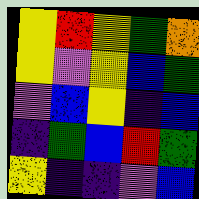[["yellow", "red", "yellow", "green", "orange"], ["yellow", "violet", "yellow", "blue", "green"], ["violet", "blue", "yellow", "indigo", "blue"], ["indigo", "green", "blue", "red", "green"], ["yellow", "indigo", "indigo", "violet", "blue"]]